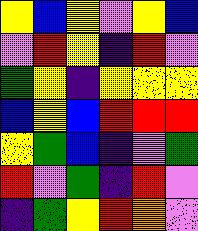[["yellow", "blue", "yellow", "violet", "yellow", "blue"], ["violet", "red", "yellow", "indigo", "red", "violet"], ["green", "yellow", "indigo", "yellow", "yellow", "yellow"], ["blue", "yellow", "blue", "red", "red", "red"], ["yellow", "green", "blue", "indigo", "violet", "green"], ["red", "violet", "green", "indigo", "red", "violet"], ["indigo", "green", "yellow", "red", "orange", "violet"]]